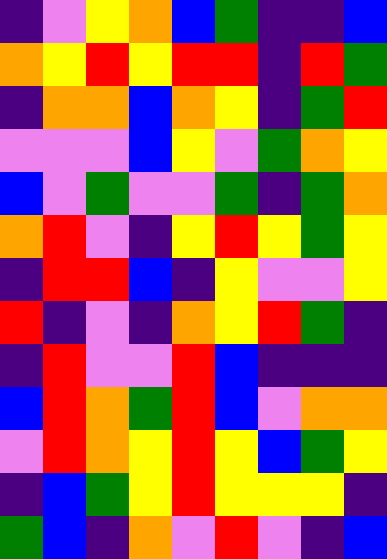[["indigo", "violet", "yellow", "orange", "blue", "green", "indigo", "indigo", "blue"], ["orange", "yellow", "red", "yellow", "red", "red", "indigo", "red", "green"], ["indigo", "orange", "orange", "blue", "orange", "yellow", "indigo", "green", "red"], ["violet", "violet", "violet", "blue", "yellow", "violet", "green", "orange", "yellow"], ["blue", "violet", "green", "violet", "violet", "green", "indigo", "green", "orange"], ["orange", "red", "violet", "indigo", "yellow", "red", "yellow", "green", "yellow"], ["indigo", "red", "red", "blue", "indigo", "yellow", "violet", "violet", "yellow"], ["red", "indigo", "violet", "indigo", "orange", "yellow", "red", "green", "indigo"], ["indigo", "red", "violet", "violet", "red", "blue", "indigo", "indigo", "indigo"], ["blue", "red", "orange", "green", "red", "blue", "violet", "orange", "orange"], ["violet", "red", "orange", "yellow", "red", "yellow", "blue", "green", "yellow"], ["indigo", "blue", "green", "yellow", "red", "yellow", "yellow", "yellow", "indigo"], ["green", "blue", "indigo", "orange", "violet", "red", "violet", "indigo", "blue"]]